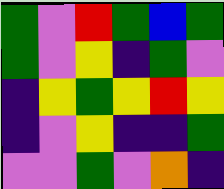[["green", "violet", "red", "green", "blue", "green"], ["green", "violet", "yellow", "indigo", "green", "violet"], ["indigo", "yellow", "green", "yellow", "red", "yellow"], ["indigo", "violet", "yellow", "indigo", "indigo", "green"], ["violet", "violet", "green", "violet", "orange", "indigo"]]